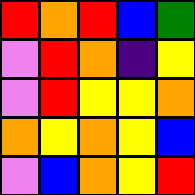[["red", "orange", "red", "blue", "green"], ["violet", "red", "orange", "indigo", "yellow"], ["violet", "red", "yellow", "yellow", "orange"], ["orange", "yellow", "orange", "yellow", "blue"], ["violet", "blue", "orange", "yellow", "red"]]